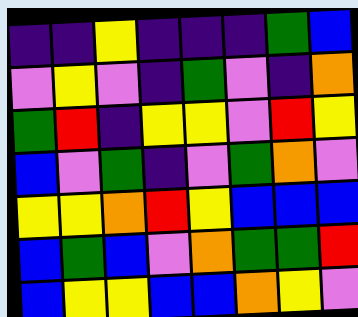[["indigo", "indigo", "yellow", "indigo", "indigo", "indigo", "green", "blue"], ["violet", "yellow", "violet", "indigo", "green", "violet", "indigo", "orange"], ["green", "red", "indigo", "yellow", "yellow", "violet", "red", "yellow"], ["blue", "violet", "green", "indigo", "violet", "green", "orange", "violet"], ["yellow", "yellow", "orange", "red", "yellow", "blue", "blue", "blue"], ["blue", "green", "blue", "violet", "orange", "green", "green", "red"], ["blue", "yellow", "yellow", "blue", "blue", "orange", "yellow", "violet"]]